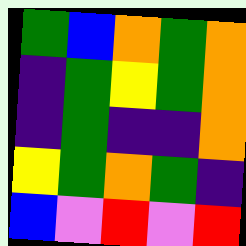[["green", "blue", "orange", "green", "orange"], ["indigo", "green", "yellow", "green", "orange"], ["indigo", "green", "indigo", "indigo", "orange"], ["yellow", "green", "orange", "green", "indigo"], ["blue", "violet", "red", "violet", "red"]]